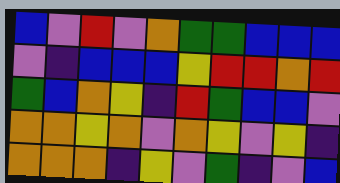[["blue", "violet", "red", "violet", "orange", "green", "green", "blue", "blue", "blue"], ["violet", "indigo", "blue", "blue", "blue", "yellow", "red", "red", "orange", "red"], ["green", "blue", "orange", "yellow", "indigo", "red", "green", "blue", "blue", "violet"], ["orange", "orange", "yellow", "orange", "violet", "orange", "yellow", "violet", "yellow", "indigo"], ["orange", "orange", "orange", "indigo", "yellow", "violet", "green", "indigo", "violet", "blue"]]